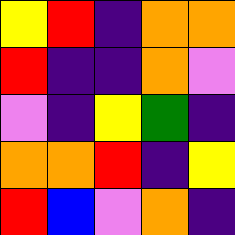[["yellow", "red", "indigo", "orange", "orange"], ["red", "indigo", "indigo", "orange", "violet"], ["violet", "indigo", "yellow", "green", "indigo"], ["orange", "orange", "red", "indigo", "yellow"], ["red", "blue", "violet", "orange", "indigo"]]